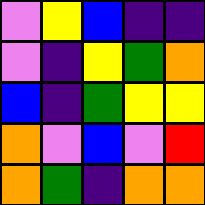[["violet", "yellow", "blue", "indigo", "indigo"], ["violet", "indigo", "yellow", "green", "orange"], ["blue", "indigo", "green", "yellow", "yellow"], ["orange", "violet", "blue", "violet", "red"], ["orange", "green", "indigo", "orange", "orange"]]